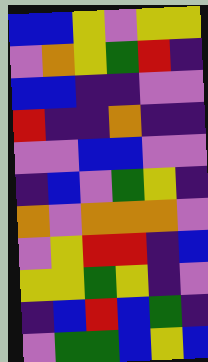[["blue", "blue", "yellow", "violet", "yellow", "yellow"], ["violet", "orange", "yellow", "green", "red", "indigo"], ["blue", "blue", "indigo", "indigo", "violet", "violet"], ["red", "indigo", "indigo", "orange", "indigo", "indigo"], ["violet", "violet", "blue", "blue", "violet", "violet"], ["indigo", "blue", "violet", "green", "yellow", "indigo"], ["orange", "violet", "orange", "orange", "orange", "violet"], ["violet", "yellow", "red", "red", "indigo", "blue"], ["yellow", "yellow", "green", "yellow", "indigo", "violet"], ["indigo", "blue", "red", "blue", "green", "indigo"], ["violet", "green", "green", "blue", "yellow", "blue"]]